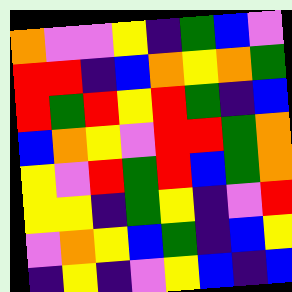[["orange", "violet", "violet", "yellow", "indigo", "green", "blue", "violet"], ["red", "red", "indigo", "blue", "orange", "yellow", "orange", "green"], ["red", "green", "red", "yellow", "red", "green", "indigo", "blue"], ["blue", "orange", "yellow", "violet", "red", "red", "green", "orange"], ["yellow", "violet", "red", "green", "red", "blue", "green", "orange"], ["yellow", "yellow", "indigo", "green", "yellow", "indigo", "violet", "red"], ["violet", "orange", "yellow", "blue", "green", "indigo", "blue", "yellow"], ["indigo", "yellow", "indigo", "violet", "yellow", "blue", "indigo", "blue"]]